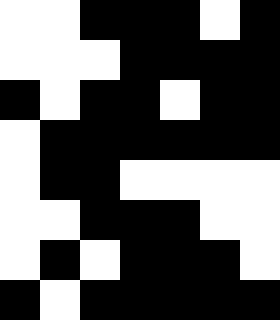[["white", "white", "black", "black", "black", "white", "black"], ["white", "white", "white", "black", "black", "black", "black"], ["black", "white", "black", "black", "white", "black", "black"], ["white", "black", "black", "black", "black", "black", "black"], ["white", "black", "black", "white", "white", "white", "white"], ["white", "white", "black", "black", "black", "white", "white"], ["white", "black", "white", "black", "black", "black", "white"], ["black", "white", "black", "black", "black", "black", "black"]]